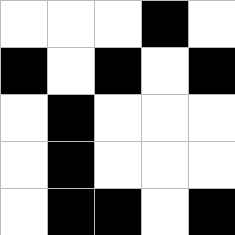[["white", "white", "white", "black", "white"], ["black", "white", "black", "white", "black"], ["white", "black", "white", "white", "white"], ["white", "black", "white", "white", "white"], ["white", "black", "black", "white", "black"]]